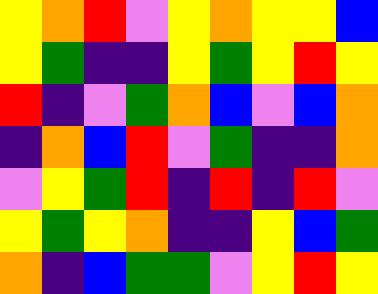[["yellow", "orange", "red", "violet", "yellow", "orange", "yellow", "yellow", "blue"], ["yellow", "green", "indigo", "indigo", "yellow", "green", "yellow", "red", "yellow"], ["red", "indigo", "violet", "green", "orange", "blue", "violet", "blue", "orange"], ["indigo", "orange", "blue", "red", "violet", "green", "indigo", "indigo", "orange"], ["violet", "yellow", "green", "red", "indigo", "red", "indigo", "red", "violet"], ["yellow", "green", "yellow", "orange", "indigo", "indigo", "yellow", "blue", "green"], ["orange", "indigo", "blue", "green", "green", "violet", "yellow", "red", "yellow"]]